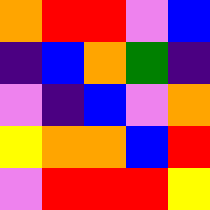[["orange", "red", "red", "violet", "blue"], ["indigo", "blue", "orange", "green", "indigo"], ["violet", "indigo", "blue", "violet", "orange"], ["yellow", "orange", "orange", "blue", "red"], ["violet", "red", "red", "red", "yellow"]]